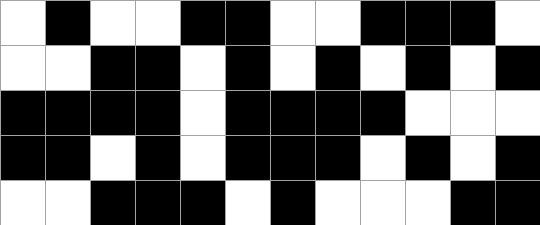[["white", "black", "white", "white", "black", "black", "white", "white", "black", "black", "black", "white"], ["white", "white", "black", "black", "white", "black", "white", "black", "white", "black", "white", "black"], ["black", "black", "black", "black", "white", "black", "black", "black", "black", "white", "white", "white"], ["black", "black", "white", "black", "white", "black", "black", "black", "white", "black", "white", "black"], ["white", "white", "black", "black", "black", "white", "black", "white", "white", "white", "black", "black"]]